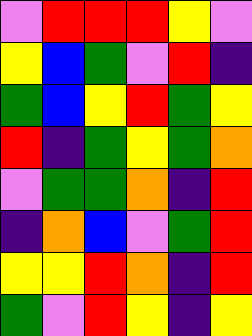[["violet", "red", "red", "red", "yellow", "violet"], ["yellow", "blue", "green", "violet", "red", "indigo"], ["green", "blue", "yellow", "red", "green", "yellow"], ["red", "indigo", "green", "yellow", "green", "orange"], ["violet", "green", "green", "orange", "indigo", "red"], ["indigo", "orange", "blue", "violet", "green", "red"], ["yellow", "yellow", "red", "orange", "indigo", "red"], ["green", "violet", "red", "yellow", "indigo", "yellow"]]